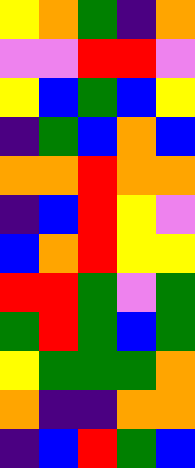[["yellow", "orange", "green", "indigo", "orange"], ["violet", "violet", "red", "red", "violet"], ["yellow", "blue", "green", "blue", "yellow"], ["indigo", "green", "blue", "orange", "blue"], ["orange", "orange", "red", "orange", "orange"], ["indigo", "blue", "red", "yellow", "violet"], ["blue", "orange", "red", "yellow", "yellow"], ["red", "red", "green", "violet", "green"], ["green", "red", "green", "blue", "green"], ["yellow", "green", "green", "green", "orange"], ["orange", "indigo", "indigo", "orange", "orange"], ["indigo", "blue", "red", "green", "blue"]]